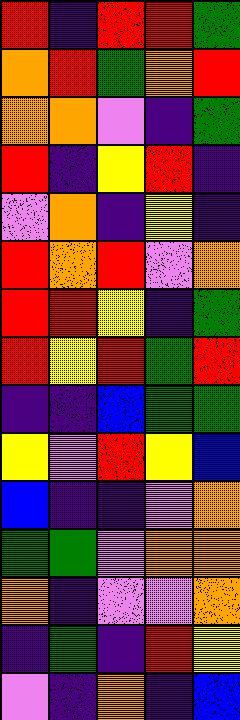[["red", "indigo", "red", "red", "green"], ["orange", "red", "green", "orange", "red"], ["orange", "orange", "violet", "indigo", "green"], ["red", "indigo", "yellow", "red", "indigo"], ["violet", "orange", "indigo", "yellow", "indigo"], ["red", "orange", "red", "violet", "orange"], ["red", "red", "yellow", "indigo", "green"], ["red", "yellow", "red", "green", "red"], ["indigo", "indigo", "blue", "green", "green"], ["yellow", "violet", "red", "yellow", "blue"], ["blue", "indigo", "indigo", "violet", "orange"], ["green", "green", "violet", "orange", "orange"], ["orange", "indigo", "violet", "violet", "orange"], ["indigo", "green", "indigo", "red", "yellow"], ["violet", "indigo", "orange", "indigo", "blue"]]